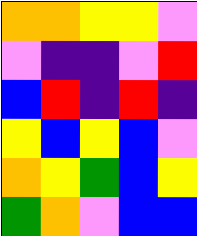[["orange", "orange", "yellow", "yellow", "violet"], ["violet", "indigo", "indigo", "violet", "red"], ["blue", "red", "indigo", "red", "indigo"], ["yellow", "blue", "yellow", "blue", "violet"], ["orange", "yellow", "green", "blue", "yellow"], ["green", "orange", "violet", "blue", "blue"]]